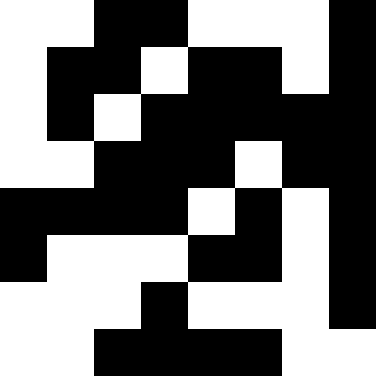[["white", "white", "black", "black", "white", "white", "white", "black"], ["white", "black", "black", "white", "black", "black", "white", "black"], ["white", "black", "white", "black", "black", "black", "black", "black"], ["white", "white", "black", "black", "black", "white", "black", "black"], ["black", "black", "black", "black", "white", "black", "white", "black"], ["black", "white", "white", "white", "black", "black", "white", "black"], ["white", "white", "white", "black", "white", "white", "white", "black"], ["white", "white", "black", "black", "black", "black", "white", "white"]]